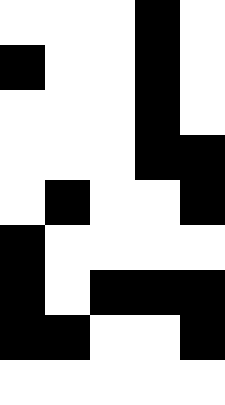[["white", "white", "white", "black", "white"], ["black", "white", "white", "black", "white"], ["white", "white", "white", "black", "white"], ["white", "white", "white", "black", "black"], ["white", "black", "white", "white", "black"], ["black", "white", "white", "white", "white"], ["black", "white", "black", "black", "black"], ["black", "black", "white", "white", "black"], ["white", "white", "white", "white", "white"]]